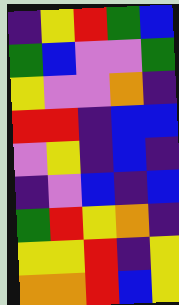[["indigo", "yellow", "red", "green", "blue"], ["green", "blue", "violet", "violet", "green"], ["yellow", "violet", "violet", "orange", "indigo"], ["red", "red", "indigo", "blue", "blue"], ["violet", "yellow", "indigo", "blue", "indigo"], ["indigo", "violet", "blue", "indigo", "blue"], ["green", "red", "yellow", "orange", "indigo"], ["yellow", "yellow", "red", "indigo", "yellow"], ["orange", "orange", "red", "blue", "yellow"]]